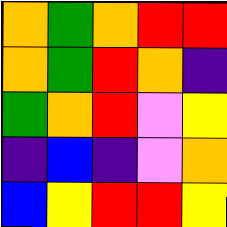[["orange", "green", "orange", "red", "red"], ["orange", "green", "red", "orange", "indigo"], ["green", "orange", "red", "violet", "yellow"], ["indigo", "blue", "indigo", "violet", "orange"], ["blue", "yellow", "red", "red", "yellow"]]